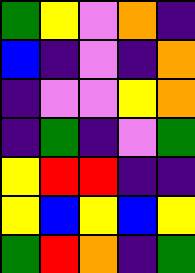[["green", "yellow", "violet", "orange", "indigo"], ["blue", "indigo", "violet", "indigo", "orange"], ["indigo", "violet", "violet", "yellow", "orange"], ["indigo", "green", "indigo", "violet", "green"], ["yellow", "red", "red", "indigo", "indigo"], ["yellow", "blue", "yellow", "blue", "yellow"], ["green", "red", "orange", "indigo", "green"]]